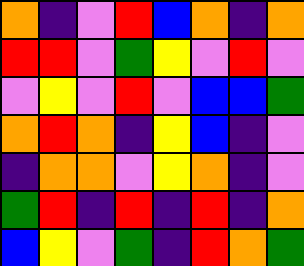[["orange", "indigo", "violet", "red", "blue", "orange", "indigo", "orange"], ["red", "red", "violet", "green", "yellow", "violet", "red", "violet"], ["violet", "yellow", "violet", "red", "violet", "blue", "blue", "green"], ["orange", "red", "orange", "indigo", "yellow", "blue", "indigo", "violet"], ["indigo", "orange", "orange", "violet", "yellow", "orange", "indigo", "violet"], ["green", "red", "indigo", "red", "indigo", "red", "indigo", "orange"], ["blue", "yellow", "violet", "green", "indigo", "red", "orange", "green"]]